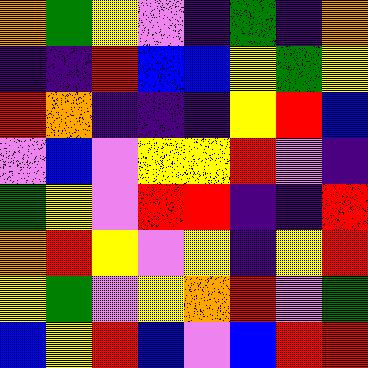[["orange", "green", "yellow", "violet", "indigo", "green", "indigo", "orange"], ["indigo", "indigo", "red", "blue", "blue", "yellow", "green", "yellow"], ["red", "orange", "indigo", "indigo", "indigo", "yellow", "red", "blue"], ["violet", "blue", "violet", "yellow", "yellow", "red", "violet", "indigo"], ["green", "yellow", "violet", "red", "red", "indigo", "indigo", "red"], ["orange", "red", "yellow", "violet", "yellow", "indigo", "yellow", "red"], ["yellow", "green", "violet", "yellow", "orange", "red", "violet", "green"], ["blue", "yellow", "red", "blue", "violet", "blue", "red", "red"]]